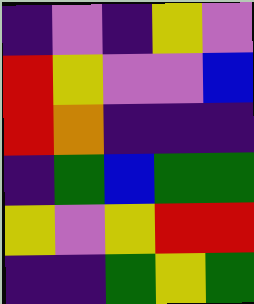[["indigo", "violet", "indigo", "yellow", "violet"], ["red", "yellow", "violet", "violet", "blue"], ["red", "orange", "indigo", "indigo", "indigo"], ["indigo", "green", "blue", "green", "green"], ["yellow", "violet", "yellow", "red", "red"], ["indigo", "indigo", "green", "yellow", "green"]]